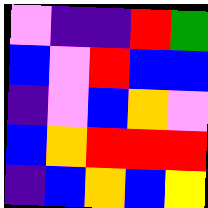[["violet", "indigo", "indigo", "red", "green"], ["blue", "violet", "red", "blue", "blue"], ["indigo", "violet", "blue", "orange", "violet"], ["blue", "orange", "red", "red", "red"], ["indigo", "blue", "orange", "blue", "yellow"]]